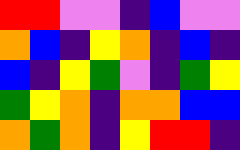[["red", "red", "violet", "violet", "indigo", "blue", "violet", "violet"], ["orange", "blue", "indigo", "yellow", "orange", "indigo", "blue", "indigo"], ["blue", "indigo", "yellow", "green", "violet", "indigo", "green", "yellow"], ["green", "yellow", "orange", "indigo", "orange", "orange", "blue", "blue"], ["orange", "green", "orange", "indigo", "yellow", "red", "red", "indigo"]]